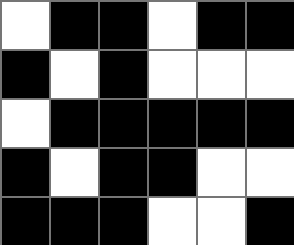[["white", "black", "black", "white", "black", "black"], ["black", "white", "black", "white", "white", "white"], ["white", "black", "black", "black", "black", "black"], ["black", "white", "black", "black", "white", "white"], ["black", "black", "black", "white", "white", "black"]]